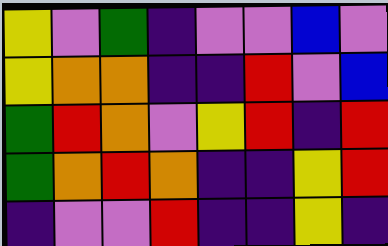[["yellow", "violet", "green", "indigo", "violet", "violet", "blue", "violet"], ["yellow", "orange", "orange", "indigo", "indigo", "red", "violet", "blue"], ["green", "red", "orange", "violet", "yellow", "red", "indigo", "red"], ["green", "orange", "red", "orange", "indigo", "indigo", "yellow", "red"], ["indigo", "violet", "violet", "red", "indigo", "indigo", "yellow", "indigo"]]